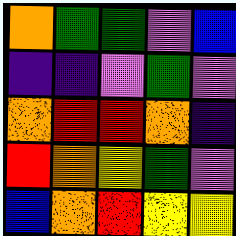[["orange", "green", "green", "violet", "blue"], ["indigo", "indigo", "violet", "green", "violet"], ["orange", "red", "red", "orange", "indigo"], ["red", "orange", "yellow", "green", "violet"], ["blue", "orange", "red", "yellow", "yellow"]]